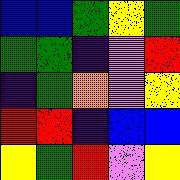[["blue", "blue", "green", "yellow", "green"], ["green", "green", "indigo", "violet", "red"], ["indigo", "green", "orange", "violet", "yellow"], ["red", "red", "indigo", "blue", "blue"], ["yellow", "green", "red", "violet", "yellow"]]